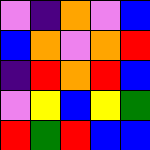[["violet", "indigo", "orange", "violet", "blue"], ["blue", "orange", "violet", "orange", "red"], ["indigo", "red", "orange", "red", "blue"], ["violet", "yellow", "blue", "yellow", "green"], ["red", "green", "red", "blue", "blue"]]